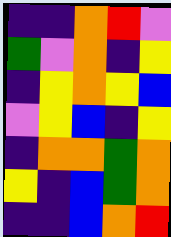[["indigo", "indigo", "orange", "red", "violet"], ["green", "violet", "orange", "indigo", "yellow"], ["indigo", "yellow", "orange", "yellow", "blue"], ["violet", "yellow", "blue", "indigo", "yellow"], ["indigo", "orange", "orange", "green", "orange"], ["yellow", "indigo", "blue", "green", "orange"], ["indigo", "indigo", "blue", "orange", "red"]]